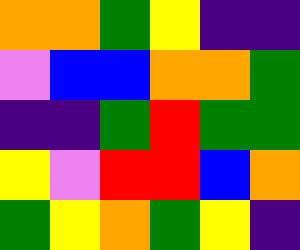[["orange", "orange", "green", "yellow", "indigo", "indigo"], ["violet", "blue", "blue", "orange", "orange", "green"], ["indigo", "indigo", "green", "red", "green", "green"], ["yellow", "violet", "red", "red", "blue", "orange"], ["green", "yellow", "orange", "green", "yellow", "indigo"]]